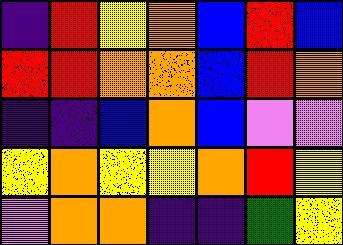[["indigo", "red", "yellow", "orange", "blue", "red", "blue"], ["red", "red", "orange", "orange", "blue", "red", "orange"], ["indigo", "indigo", "blue", "orange", "blue", "violet", "violet"], ["yellow", "orange", "yellow", "yellow", "orange", "red", "yellow"], ["violet", "orange", "orange", "indigo", "indigo", "green", "yellow"]]